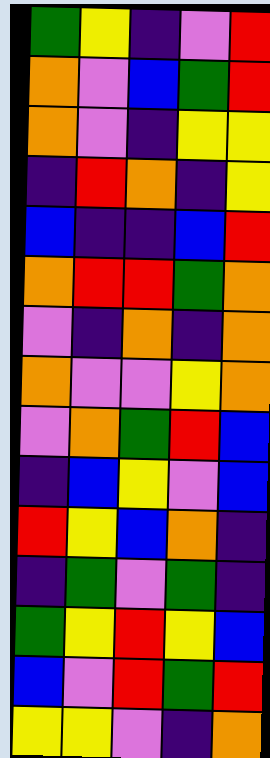[["green", "yellow", "indigo", "violet", "red"], ["orange", "violet", "blue", "green", "red"], ["orange", "violet", "indigo", "yellow", "yellow"], ["indigo", "red", "orange", "indigo", "yellow"], ["blue", "indigo", "indigo", "blue", "red"], ["orange", "red", "red", "green", "orange"], ["violet", "indigo", "orange", "indigo", "orange"], ["orange", "violet", "violet", "yellow", "orange"], ["violet", "orange", "green", "red", "blue"], ["indigo", "blue", "yellow", "violet", "blue"], ["red", "yellow", "blue", "orange", "indigo"], ["indigo", "green", "violet", "green", "indigo"], ["green", "yellow", "red", "yellow", "blue"], ["blue", "violet", "red", "green", "red"], ["yellow", "yellow", "violet", "indigo", "orange"]]